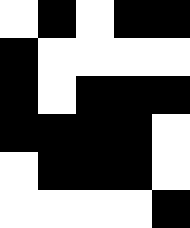[["white", "black", "white", "black", "black"], ["black", "white", "white", "white", "white"], ["black", "white", "black", "black", "black"], ["black", "black", "black", "black", "white"], ["white", "black", "black", "black", "white"], ["white", "white", "white", "white", "black"]]